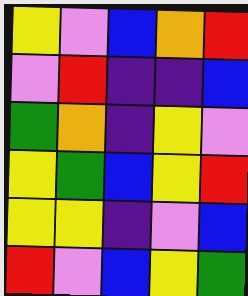[["yellow", "violet", "blue", "orange", "red"], ["violet", "red", "indigo", "indigo", "blue"], ["green", "orange", "indigo", "yellow", "violet"], ["yellow", "green", "blue", "yellow", "red"], ["yellow", "yellow", "indigo", "violet", "blue"], ["red", "violet", "blue", "yellow", "green"]]